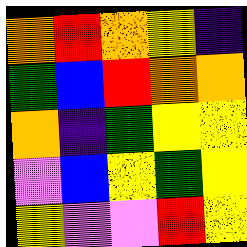[["orange", "red", "orange", "yellow", "indigo"], ["green", "blue", "red", "orange", "orange"], ["orange", "indigo", "green", "yellow", "yellow"], ["violet", "blue", "yellow", "green", "yellow"], ["yellow", "violet", "violet", "red", "yellow"]]